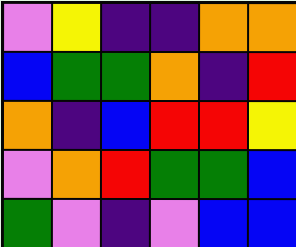[["violet", "yellow", "indigo", "indigo", "orange", "orange"], ["blue", "green", "green", "orange", "indigo", "red"], ["orange", "indigo", "blue", "red", "red", "yellow"], ["violet", "orange", "red", "green", "green", "blue"], ["green", "violet", "indigo", "violet", "blue", "blue"]]